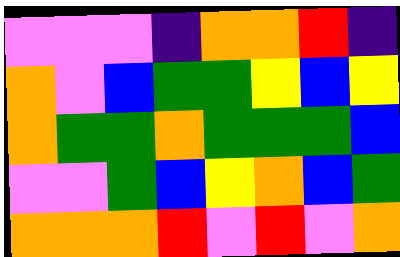[["violet", "violet", "violet", "indigo", "orange", "orange", "red", "indigo"], ["orange", "violet", "blue", "green", "green", "yellow", "blue", "yellow"], ["orange", "green", "green", "orange", "green", "green", "green", "blue"], ["violet", "violet", "green", "blue", "yellow", "orange", "blue", "green"], ["orange", "orange", "orange", "red", "violet", "red", "violet", "orange"]]